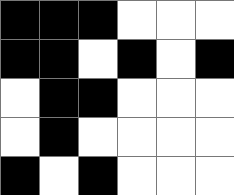[["black", "black", "black", "white", "white", "white"], ["black", "black", "white", "black", "white", "black"], ["white", "black", "black", "white", "white", "white"], ["white", "black", "white", "white", "white", "white"], ["black", "white", "black", "white", "white", "white"]]